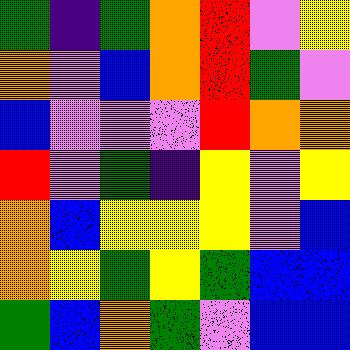[["green", "indigo", "green", "orange", "red", "violet", "yellow"], ["orange", "violet", "blue", "orange", "red", "green", "violet"], ["blue", "violet", "violet", "violet", "red", "orange", "orange"], ["red", "violet", "green", "indigo", "yellow", "violet", "yellow"], ["orange", "blue", "yellow", "yellow", "yellow", "violet", "blue"], ["orange", "yellow", "green", "yellow", "green", "blue", "blue"], ["green", "blue", "orange", "green", "violet", "blue", "blue"]]